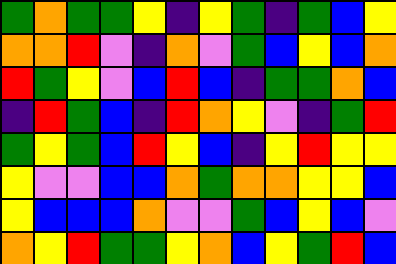[["green", "orange", "green", "green", "yellow", "indigo", "yellow", "green", "indigo", "green", "blue", "yellow"], ["orange", "orange", "red", "violet", "indigo", "orange", "violet", "green", "blue", "yellow", "blue", "orange"], ["red", "green", "yellow", "violet", "blue", "red", "blue", "indigo", "green", "green", "orange", "blue"], ["indigo", "red", "green", "blue", "indigo", "red", "orange", "yellow", "violet", "indigo", "green", "red"], ["green", "yellow", "green", "blue", "red", "yellow", "blue", "indigo", "yellow", "red", "yellow", "yellow"], ["yellow", "violet", "violet", "blue", "blue", "orange", "green", "orange", "orange", "yellow", "yellow", "blue"], ["yellow", "blue", "blue", "blue", "orange", "violet", "violet", "green", "blue", "yellow", "blue", "violet"], ["orange", "yellow", "red", "green", "green", "yellow", "orange", "blue", "yellow", "green", "red", "blue"]]